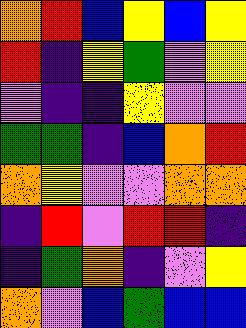[["orange", "red", "blue", "yellow", "blue", "yellow"], ["red", "indigo", "yellow", "green", "violet", "yellow"], ["violet", "indigo", "indigo", "yellow", "violet", "violet"], ["green", "green", "indigo", "blue", "orange", "red"], ["orange", "yellow", "violet", "violet", "orange", "orange"], ["indigo", "red", "violet", "red", "red", "indigo"], ["indigo", "green", "orange", "indigo", "violet", "yellow"], ["orange", "violet", "blue", "green", "blue", "blue"]]